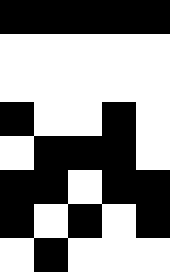[["black", "black", "black", "black", "black"], ["white", "white", "white", "white", "white"], ["white", "white", "white", "white", "white"], ["black", "white", "white", "black", "white"], ["white", "black", "black", "black", "white"], ["black", "black", "white", "black", "black"], ["black", "white", "black", "white", "black"], ["white", "black", "white", "white", "white"]]